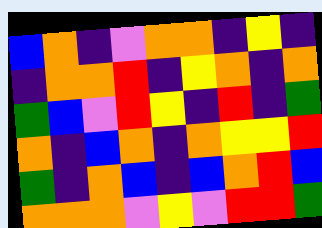[["blue", "orange", "indigo", "violet", "orange", "orange", "indigo", "yellow", "indigo"], ["indigo", "orange", "orange", "red", "indigo", "yellow", "orange", "indigo", "orange"], ["green", "blue", "violet", "red", "yellow", "indigo", "red", "indigo", "green"], ["orange", "indigo", "blue", "orange", "indigo", "orange", "yellow", "yellow", "red"], ["green", "indigo", "orange", "blue", "indigo", "blue", "orange", "red", "blue"], ["orange", "orange", "orange", "violet", "yellow", "violet", "red", "red", "green"]]